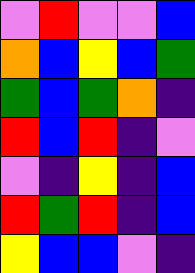[["violet", "red", "violet", "violet", "blue"], ["orange", "blue", "yellow", "blue", "green"], ["green", "blue", "green", "orange", "indigo"], ["red", "blue", "red", "indigo", "violet"], ["violet", "indigo", "yellow", "indigo", "blue"], ["red", "green", "red", "indigo", "blue"], ["yellow", "blue", "blue", "violet", "indigo"]]